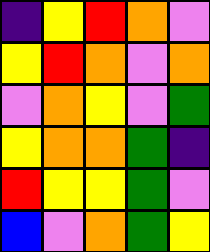[["indigo", "yellow", "red", "orange", "violet"], ["yellow", "red", "orange", "violet", "orange"], ["violet", "orange", "yellow", "violet", "green"], ["yellow", "orange", "orange", "green", "indigo"], ["red", "yellow", "yellow", "green", "violet"], ["blue", "violet", "orange", "green", "yellow"]]